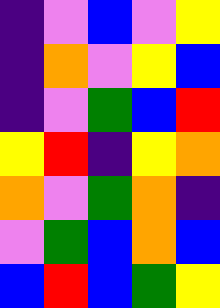[["indigo", "violet", "blue", "violet", "yellow"], ["indigo", "orange", "violet", "yellow", "blue"], ["indigo", "violet", "green", "blue", "red"], ["yellow", "red", "indigo", "yellow", "orange"], ["orange", "violet", "green", "orange", "indigo"], ["violet", "green", "blue", "orange", "blue"], ["blue", "red", "blue", "green", "yellow"]]